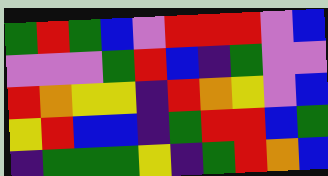[["green", "red", "green", "blue", "violet", "red", "red", "red", "violet", "blue"], ["violet", "violet", "violet", "green", "red", "blue", "indigo", "green", "violet", "violet"], ["red", "orange", "yellow", "yellow", "indigo", "red", "orange", "yellow", "violet", "blue"], ["yellow", "red", "blue", "blue", "indigo", "green", "red", "red", "blue", "green"], ["indigo", "green", "green", "green", "yellow", "indigo", "green", "red", "orange", "blue"]]